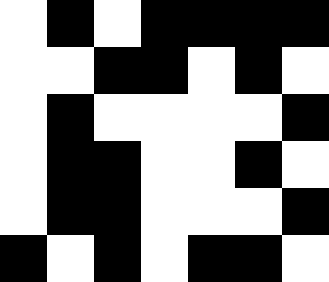[["white", "black", "white", "black", "black", "black", "black"], ["white", "white", "black", "black", "white", "black", "white"], ["white", "black", "white", "white", "white", "white", "black"], ["white", "black", "black", "white", "white", "black", "white"], ["white", "black", "black", "white", "white", "white", "black"], ["black", "white", "black", "white", "black", "black", "white"]]